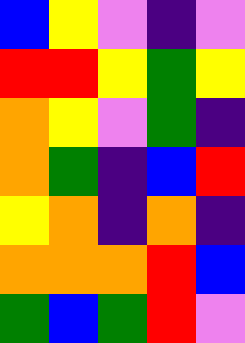[["blue", "yellow", "violet", "indigo", "violet"], ["red", "red", "yellow", "green", "yellow"], ["orange", "yellow", "violet", "green", "indigo"], ["orange", "green", "indigo", "blue", "red"], ["yellow", "orange", "indigo", "orange", "indigo"], ["orange", "orange", "orange", "red", "blue"], ["green", "blue", "green", "red", "violet"]]